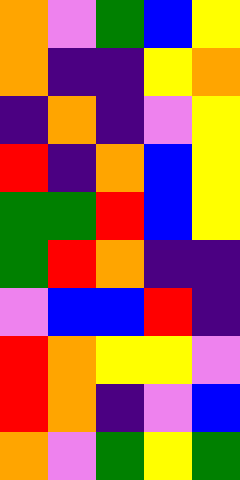[["orange", "violet", "green", "blue", "yellow"], ["orange", "indigo", "indigo", "yellow", "orange"], ["indigo", "orange", "indigo", "violet", "yellow"], ["red", "indigo", "orange", "blue", "yellow"], ["green", "green", "red", "blue", "yellow"], ["green", "red", "orange", "indigo", "indigo"], ["violet", "blue", "blue", "red", "indigo"], ["red", "orange", "yellow", "yellow", "violet"], ["red", "orange", "indigo", "violet", "blue"], ["orange", "violet", "green", "yellow", "green"]]